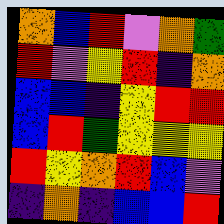[["orange", "blue", "red", "violet", "orange", "green"], ["red", "violet", "yellow", "red", "indigo", "orange"], ["blue", "blue", "indigo", "yellow", "red", "red"], ["blue", "red", "green", "yellow", "yellow", "yellow"], ["red", "yellow", "orange", "red", "blue", "violet"], ["indigo", "orange", "indigo", "blue", "blue", "red"]]